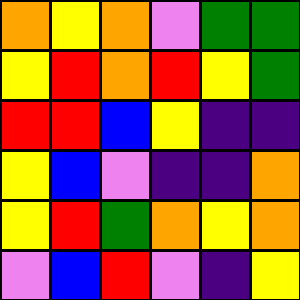[["orange", "yellow", "orange", "violet", "green", "green"], ["yellow", "red", "orange", "red", "yellow", "green"], ["red", "red", "blue", "yellow", "indigo", "indigo"], ["yellow", "blue", "violet", "indigo", "indigo", "orange"], ["yellow", "red", "green", "orange", "yellow", "orange"], ["violet", "blue", "red", "violet", "indigo", "yellow"]]